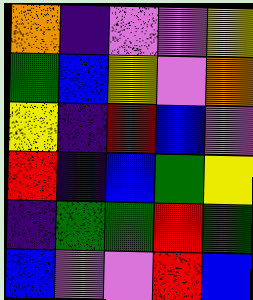[["orange", "indigo", "violet", "violet", "yellow"], ["green", "blue", "yellow", "violet", "orange"], ["yellow", "indigo", "red", "blue", "violet"], ["red", "indigo", "blue", "green", "yellow"], ["indigo", "green", "green", "red", "green"], ["blue", "violet", "violet", "red", "blue"]]